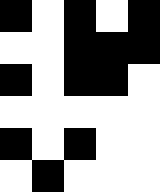[["black", "white", "black", "white", "black"], ["white", "white", "black", "black", "black"], ["black", "white", "black", "black", "white"], ["white", "white", "white", "white", "white"], ["black", "white", "black", "white", "white"], ["white", "black", "white", "white", "white"]]